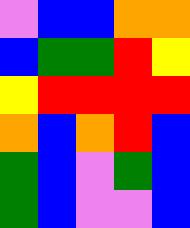[["violet", "blue", "blue", "orange", "orange"], ["blue", "green", "green", "red", "yellow"], ["yellow", "red", "red", "red", "red"], ["orange", "blue", "orange", "red", "blue"], ["green", "blue", "violet", "green", "blue"], ["green", "blue", "violet", "violet", "blue"]]